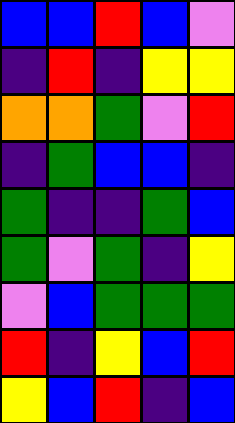[["blue", "blue", "red", "blue", "violet"], ["indigo", "red", "indigo", "yellow", "yellow"], ["orange", "orange", "green", "violet", "red"], ["indigo", "green", "blue", "blue", "indigo"], ["green", "indigo", "indigo", "green", "blue"], ["green", "violet", "green", "indigo", "yellow"], ["violet", "blue", "green", "green", "green"], ["red", "indigo", "yellow", "blue", "red"], ["yellow", "blue", "red", "indigo", "blue"]]